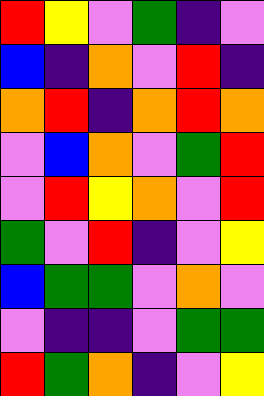[["red", "yellow", "violet", "green", "indigo", "violet"], ["blue", "indigo", "orange", "violet", "red", "indigo"], ["orange", "red", "indigo", "orange", "red", "orange"], ["violet", "blue", "orange", "violet", "green", "red"], ["violet", "red", "yellow", "orange", "violet", "red"], ["green", "violet", "red", "indigo", "violet", "yellow"], ["blue", "green", "green", "violet", "orange", "violet"], ["violet", "indigo", "indigo", "violet", "green", "green"], ["red", "green", "orange", "indigo", "violet", "yellow"]]